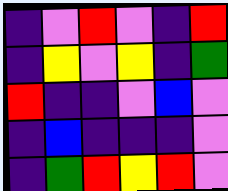[["indigo", "violet", "red", "violet", "indigo", "red"], ["indigo", "yellow", "violet", "yellow", "indigo", "green"], ["red", "indigo", "indigo", "violet", "blue", "violet"], ["indigo", "blue", "indigo", "indigo", "indigo", "violet"], ["indigo", "green", "red", "yellow", "red", "violet"]]